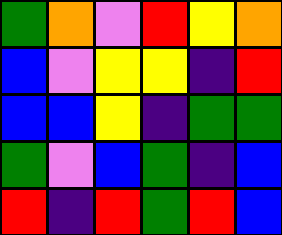[["green", "orange", "violet", "red", "yellow", "orange"], ["blue", "violet", "yellow", "yellow", "indigo", "red"], ["blue", "blue", "yellow", "indigo", "green", "green"], ["green", "violet", "blue", "green", "indigo", "blue"], ["red", "indigo", "red", "green", "red", "blue"]]